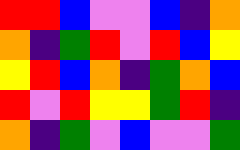[["red", "red", "blue", "violet", "violet", "blue", "indigo", "orange"], ["orange", "indigo", "green", "red", "violet", "red", "blue", "yellow"], ["yellow", "red", "blue", "orange", "indigo", "green", "orange", "blue"], ["red", "violet", "red", "yellow", "yellow", "green", "red", "indigo"], ["orange", "indigo", "green", "violet", "blue", "violet", "violet", "green"]]